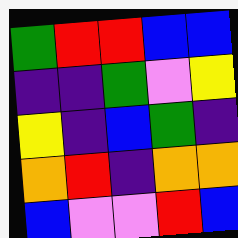[["green", "red", "red", "blue", "blue"], ["indigo", "indigo", "green", "violet", "yellow"], ["yellow", "indigo", "blue", "green", "indigo"], ["orange", "red", "indigo", "orange", "orange"], ["blue", "violet", "violet", "red", "blue"]]